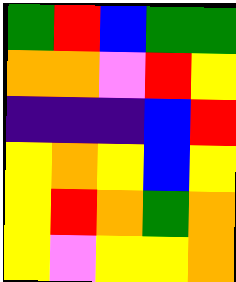[["green", "red", "blue", "green", "green"], ["orange", "orange", "violet", "red", "yellow"], ["indigo", "indigo", "indigo", "blue", "red"], ["yellow", "orange", "yellow", "blue", "yellow"], ["yellow", "red", "orange", "green", "orange"], ["yellow", "violet", "yellow", "yellow", "orange"]]